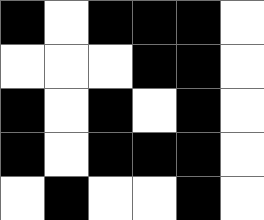[["black", "white", "black", "black", "black", "white"], ["white", "white", "white", "black", "black", "white"], ["black", "white", "black", "white", "black", "white"], ["black", "white", "black", "black", "black", "white"], ["white", "black", "white", "white", "black", "white"]]